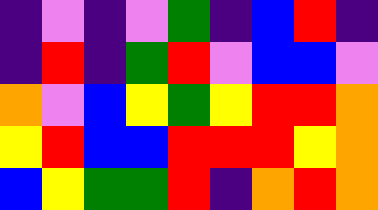[["indigo", "violet", "indigo", "violet", "green", "indigo", "blue", "red", "indigo"], ["indigo", "red", "indigo", "green", "red", "violet", "blue", "blue", "violet"], ["orange", "violet", "blue", "yellow", "green", "yellow", "red", "red", "orange"], ["yellow", "red", "blue", "blue", "red", "red", "red", "yellow", "orange"], ["blue", "yellow", "green", "green", "red", "indigo", "orange", "red", "orange"]]